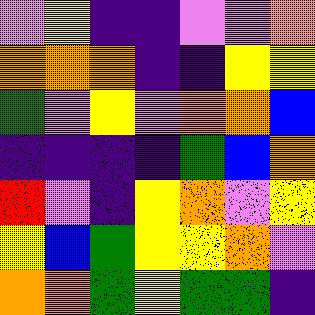[["violet", "yellow", "indigo", "indigo", "violet", "violet", "orange"], ["orange", "orange", "orange", "indigo", "indigo", "yellow", "yellow"], ["green", "violet", "yellow", "violet", "orange", "orange", "blue"], ["indigo", "indigo", "indigo", "indigo", "green", "blue", "orange"], ["red", "violet", "indigo", "yellow", "orange", "violet", "yellow"], ["yellow", "blue", "green", "yellow", "yellow", "orange", "violet"], ["orange", "orange", "green", "yellow", "green", "green", "indigo"]]